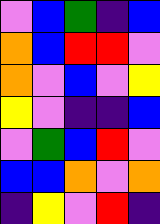[["violet", "blue", "green", "indigo", "blue"], ["orange", "blue", "red", "red", "violet"], ["orange", "violet", "blue", "violet", "yellow"], ["yellow", "violet", "indigo", "indigo", "blue"], ["violet", "green", "blue", "red", "violet"], ["blue", "blue", "orange", "violet", "orange"], ["indigo", "yellow", "violet", "red", "indigo"]]